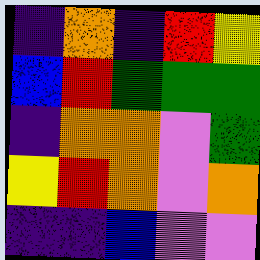[["indigo", "orange", "indigo", "red", "yellow"], ["blue", "red", "green", "green", "green"], ["indigo", "orange", "orange", "violet", "green"], ["yellow", "red", "orange", "violet", "orange"], ["indigo", "indigo", "blue", "violet", "violet"]]